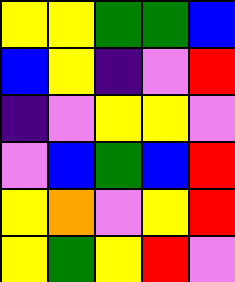[["yellow", "yellow", "green", "green", "blue"], ["blue", "yellow", "indigo", "violet", "red"], ["indigo", "violet", "yellow", "yellow", "violet"], ["violet", "blue", "green", "blue", "red"], ["yellow", "orange", "violet", "yellow", "red"], ["yellow", "green", "yellow", "red", "violet"]]